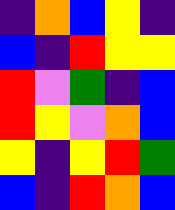[["indigo", "orange", "blue", "yellow", "indigo"], ["blue", "indigo", "red", "yellow", "yellow"], ["red", "violet", "green", "indigo", "blue"], ["red", "yellow", "violet", "orange", "blue"], ["yellow", "indigo", "yellow", "red", "green"], ["blue", "indigo", "red", "orange", "blue"]]